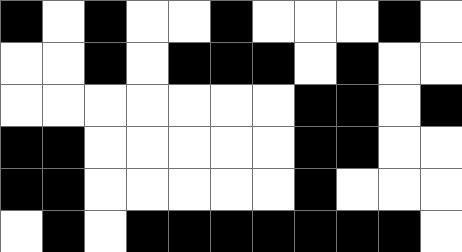[["black", "white", "black", "white", "white", "black", "white", "white", "white", "black", "white"], ["white", "white", "black", "white", "black", "black", "black", "white", "black", "white", "white"], ["white", "white", "white", "white", "white", "white", "white", "black", "black", "white", "black"], ["black", "black", "white", "white", "white", "white", "white", "black", "black", "white", "white"], ["black", "black", "white", "white", "white", "white", "white", "black", "white", "white", "white"], ["white", "black", "white", "black", "black", "black", "black", "black", "black", "black", "white"]]